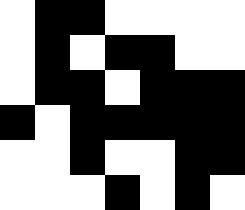[["white", "black", "black", "white", "white", "white", "white"], ["white", "black", "white", "black", "black", "white", "white"], ["white", "black", "black", "white", "black", "black", "black"], ["black", "white", "black", "black", "black", "black", "black"], ["white", "white", "black", "white", "white", "black", "black"], ["white", "white", "white", "black", "white", "black", "white"]]